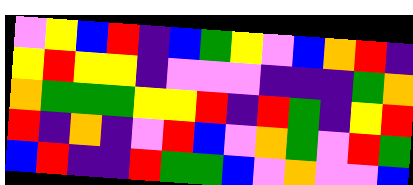[["violet", "yellow", "blue", "red", "indigo", "blue", "green", "yellow", "violet", "blue", "orange", "red", "indigo"], ["yellow", "red", "yellow", "yellow", "indigo", "violet", "violet", "violet", "indigo", "indigo", "indigo", "green", "orange"], ["orange", "green", "green", "green", "yellow", "yellow", "red", "indigo", "red", "green", "indigo", "yellow", "red"], ["red", "indigo", "orange", "indigo", "violet", "red", "blue", "violet", "orange", "green", "violet", "red", "green"], ["blue", "red", "indigo", "indigo", "red", "green", "green", "blue", "violet", "orange", "violet", "violet", "blue"]]